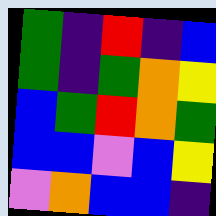[["green", "indigo", "red", "indigo", "blue"], ["green", "indigo", "green", "orange", "yellow"], ["blue", "green", "red", "orange", "green"], ["blue", "blue", "violet", "blue", "yellow"], ["violet", "orange", "blue", "blue", "indigo"]]